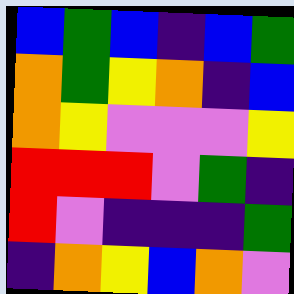[["blue", "green", "blue", "indigo", "blue", "green"], ["orange", "green", "yellow", "orange", "indigo", "blue"], ["orange", "yellow", "violet", "violet", "violet", "yellow"], ["red", "red", "red", "violet", "green", "indigo"], ["red", "violet", "indigo", "indigo", "indigo", "green"], ["indigo", "orange", "yellow", "blue", "orange", "violet"]]